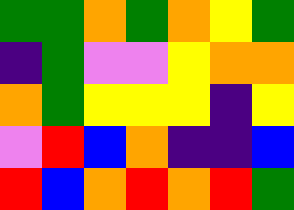[["green", "green", "orange", "green", "orange", "yellow", "green"], ["indigo", "green", "violet", "violet", "yellow", "orange", "orange"], ["orange", "green", "yellow", "yellow", "yellow", "indigo", "yellow"], ["violet", "red", "blue", "orange", "indigo", "indigo", "blue"], ["red", "blue", "orange", "red", "orange", "red", "green"]]